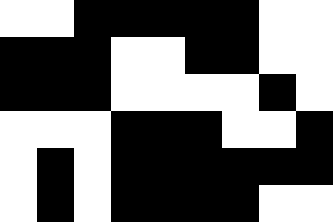[["white", "white", "black", "black", "black", "black", "black", "white", "white"], ["black", "black", "black", "white", "white", "black", "black", "white", "white"], ["black", "black", "black", "white", "white", "white", "white", "black", "white"], ["white", "white", "white", "black", "black", "black", "white", "white", "black"], ["white", "black", "white", "black", "black", "black", "black", "black", "black"], ["white", "black", "white", "black", "black", "black", "black", "white", "white"]]